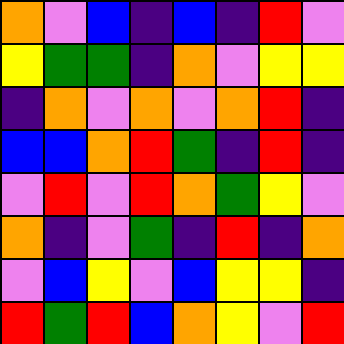[["orange", "violet", "blue", "indigo", "blue", "indigo", "red", "violet"], ["yellow", "green", "green", "indigo", "orange", "violet", "yellow", "yellow"], ["indigo", "orange", "violet", "orange", "violet", "orange", "red", "indigo"], ["blue", "blue", "orange", "red", "green", "indigo", "red", "indigo"], ["violet", "red", "violet", "red", "orange", "green", "yellow", "violet"], ["orange", "indigo", "violet", "green", "indigo", "red", "indigo", "orange"], ["violet", "blue", "yellow", "violet", "blue", "yellow", "yellow", "indigo"], ["red", "green", "red", "blue", "orange", "yellow", "violet", "red"]]